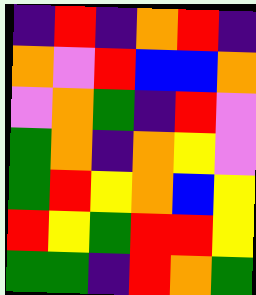[["indigo", "red", "indigo", "orange", "red", "indigo"], ["orange", "violet", "red", "blue", "blue", "orange"], ["violet", "orange", "green", "indigo", "red", "violet"], ["green", "orange", "indigo", "orange", "yellow", "violet"], ["green", "red", "yellow", "orange", "blue", "yellow"], ["red", "yellow", "green", "red", "red", "yellow"], ["green", "green", "indigo", "red", "orange", "green"]]